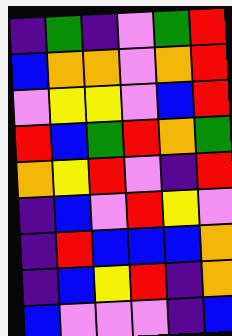[["indigo", "green", "indigo", "violet", "green", "red"], ["blue", "orange", "orange", "violet", "orange", "red"], ["violet", "yellow", "yellow", "violet", "blue", "red"], ["red", "blue", "green", "red", "orange", "green"], ["orange", "yellow", "red", "violet", "indigo", "red"], ["indigo", "blue", "violet", "red", "yellow", "violet"], ["indigo", "red", "blue", "blue", "blue", "orange"], ["indigo", "blue", "yellow", "red", "indigo", "orange"], ["blue", "violet", "violet", "violet", "indigo", "blue"]]